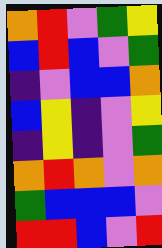[["orange", "red", "violet", "green", "yellow"], ["blue", "red", "blue", "violet", "green"], ["indigo", "violet", "blue", "blue", "orange"], ["blue", "yellow", "indigo", "violet", "yellow"], ["indigo", "yellow", "indigo", "violet", "green"], ["orange", "red", "orange", "violet", "orange"], ["green", "blue", "blue", "blue", "violet"], ["red", "red", "blue", "violet", "red"]]